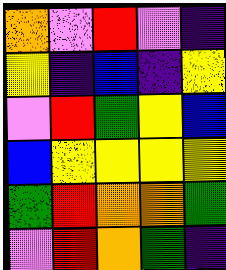[["orange", "violet", "red", "violet", "indigo"], ["yellow", "indigo", "blue", "indigo", "yellow"], ["violet", "red", "green", "yellow", "blue"], ["blue", "yellow", "yellow", "yellow", "yellow"], ["green", "red", "orange", "orange", "green"], ["violet", "red", "orange", "green", "indigo"]]